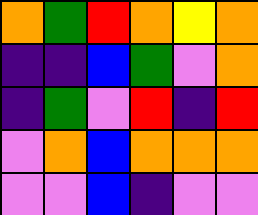[["orange", "green", "red", "orange", "yellow", "orange"], ["indigo", "indigo", "blue", "green", "violet", "orange"], ["indigo", "green", "violet", "red", "indigo", "red"], ["violet", "orange", "blue", "orange", "orange", "orange"], ["violet", "violet", "blue", "indigo", "violet", "violet"]]